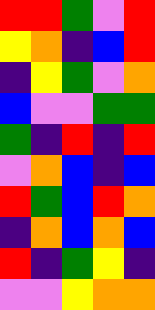[["red", "red", "green", "violet", "red"], ["yellow", "orange", "indigo", "blue", "red"], ["indigo", "yellow", "green", "violet", "orange"], ["blue", "violet", "violet", "green", "green"], ["green", "indigo", "red", "indigo", "red"], ["violet", "orange", "blue", "indigo", "blue"], ["red", "green", "blue", "red", "orange"], ["indigo", "orange", "blue", "orange", "blue"], ["red", "indigo", "green", "yellow", "indigo"], ["violet", "violet", "yellow", "orange", "orange"]]